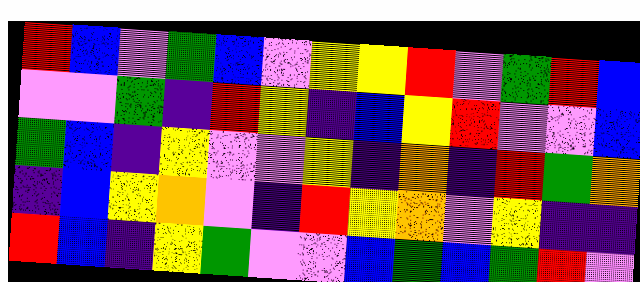[["red", "blue", "violet", "green", "blue", "violet", "yellow", "yellow", "red", "violet", "green", "red", "blue"], ["violet", "violet", "green", "indigo", "red", "yellow", "indigo", "blue", "yellow", "red", "violet", "violet", "blue"], ["green", "blue", "indigo", "yellow", "violet", "violet", "yellow", "indigo", "orange", "indigo", "red", "green", "orange"], ["indigo", "blue", "yellow", "orange", "violet", "indigo", "red", "yellow", "orange", "violet", "yellow", "indigo", "indigo"], ["red", "blue", "indigo", "yellow", "green", "violet", "violet", "blue", "green", "blue", "green", "red", "violet"]]